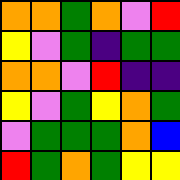[["orange", "orange", "green", "orange", "violet", "red"], ["yellow", "violet", "green", "indigo", "green", "green"], ["orange", "orange", "violet", "red", "indigo", "indigo"], ["yellow", "violet", "green", "yellow", "orange", "green"], ["violet", "green", "green", "green", "orange", "blue"], ["red", "green", "orange", "green", "yellow", "yellow"]]